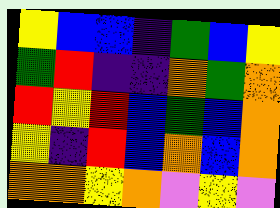[["yellow", "blue", "blue", "indigo", "green", "blue", "yellow"], ["green", "red", "indigo", "indigo", "orange", "green", "orange"], ["red", "yellow", "red", "blue", "green", "blue", "orange"], ["yellow", "indigo", "red", "blue", "orange", "blue", "orange"], ["orange", "orange", "yellow", "orange", "violet", "yellow", "violet"]]